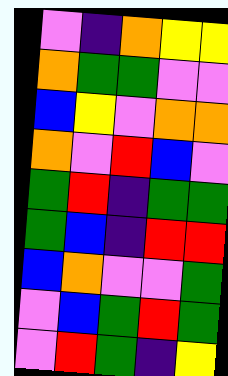[["violet", "indigo", "orange", "yellow", "yellow"], ["orange", "green", "green", "violet", "violet"], ["blue", "yellow", "violet", "orange", "orange"], ["orange", "violet", "red", "blue", "violet"], ["green", "red", "indigo", "green", "green"], ["green", "blue", "indigo", "red", "red"], ["blue", "orange", "violet", "violet", "green"], ["violet", "blue", "green", "red", "green"], ["violet", "red", "green", "indigo", "yellow"]]